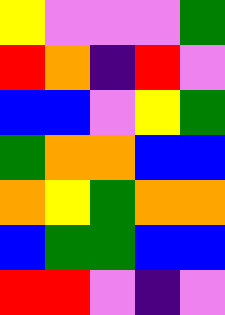[["yellow", "violet", "violet", "violet", "green"], ["red", "orange", "indigo", "red", "violet"], ["blue", "blue", "violet", "yellow", "green"], ["green", "orange", "orange", "blue", "blue"], ["orange", "yellow", "green", "orange", "orange"], ["blue", "green", "green", "blue", "blue"], ["red", "red", "violet", "indigo", "violet"]]